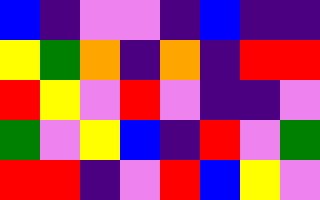[["blue", "indigo", "violet", "violet", "indigo", "blue", "indigo", "indigo"], ["yellow", "green", "orange", "indigo", "orange", "indigo", "red", "red"], ["red", "yellow", "violet", "red", "violet", "indigo", "indigo", "violet"], ["green", "violet", "yellow", "blue", "indigo", "red", "violet", "green"], ["red", "red", "indigo", "violet", "red", "blue", "yellow", "violet"]]